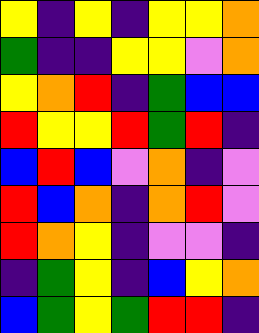[["yellow", "indigo", "yellow", "indigo", "yellow", "yellow", "orange"], ["green", "indigo", "indigo", "yellow", "yellow", "violet", "orange"], ["yellow", "orange", "red", "indigo", "green", "blue", "blue"], ["red", "yellow", "yellow", "red", "green", "red", "indigo"], ["blue", "red", "blue", "violet", "orange", "indigo", "violet"], ["red", "blue", "orange", "indigo", "orange", "red", "violet"], ["red", "orange", "yellow", "indigo", "violet", "violet", "indigo"], ["indigo", "green", "yellow", "indigo", "blue", "yellow", "orange"], ["blue", "green", "yellow", "green", "red", "red", "indigo"]]